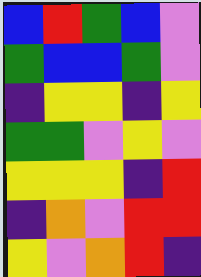[["blue", "red", "green", "blue", "violet"], ["green", "blue", "blue", "green", "violet"], ["indigo", "yellow", "yellow", "indigo", "yellow"], ["green", "green", "violet", "yellow", "violet"], ["yellow", "yellow", "yellow", "indigo", "red"], ["indigo", "orange", "violet", "red", "red"], ["yellow", "violet", "orange", "red", "indigo"]]